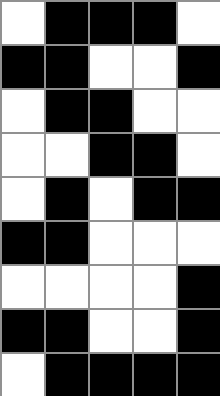[["white", "black", "black", "black", "white"], ["black", "black", "white", "white", "black"], ["white", "black", "black", "white", "white"], ["white", "white", "black", "black", "white"], ["white", "black", "white", "black", "black"], ["black", "black", "white", "white", "white"], ["white", "white", "white", "white", "black"], ["black", "black", "white", "white", "black"], ["white", "black", "black", "black", "black"]]